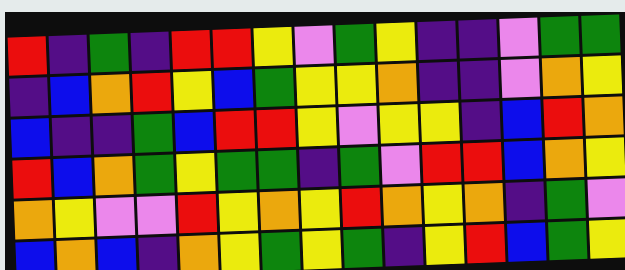[["red", "indigo", "green", "indigo", "red", "red", "yellow", "violet", "green", "yellow", "indigo", "indigo", "violet", "green", "green"], ["indigo", "blue", "orange", "red", "yellow", "blue", "green", "yellow", "yellow", "orange", "indigo", "indigo", "violet", "orange", "yellow"], ["blue", "indigo", "indigo", "green", "blue", "red", "red", "yellow", "violet", "yellow", "yellow", "indigo", "blue", "red", "orange"], ["red", "blue", "orange", "green", "yellow", "green", "green", "indigo", "green", "violet", "red", "red", "blue", "orange", "yellow"], ["orange", "yellow", "violet", "violet", "red", "yellow", "orange", "yellow", "red", "orange", "yellow", "orange", "indigo", "green", "violet"], ["blue", "orange", "blue", "indigo", "orange", "yellow", "green", "yellow", "green", "indigo", "yellow", "red", "blue", "green", "yellow"]]